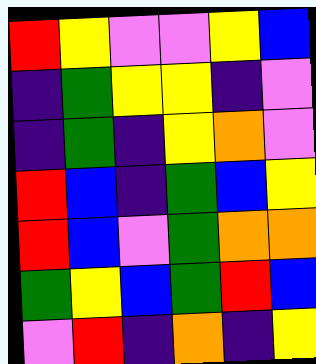[["red", "yellow", "violet", "violet", "yellow", "blue"], ["indigo", "green", "yellow", "yellow", "indigo", "violet"], ["indigo", "green", "indigo", "yellow", "orange", "violet"], ["red", "blue", "indigo", "green", "blue", "yellow"], ["red", "blue", "violet", "green", "orange", "orange"], ["green", "yellow", "blue", "green", "red", "blue"], ["violet", "red", "indigo", "orange", "indigo", "yellow"]]